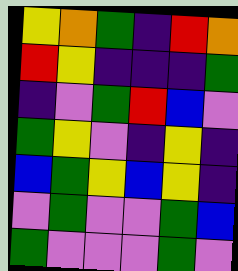[["yellow", "orange", "green", "indigo", "red", "orange"], ["red", "yellow", "indigo", "indigo", "indigo", "green"], ["indigo", "violet", "green", "red", "blue", "violet"], ["green", "yellow", "violet", "indigo", "yellow", "indigo"], ["blue", "green", "yellow", "blue", "yellow", "indigo"], ["violet", "green", "violet", "violet", "green", "blue"], ["green", "violet", "violet", "violet", "green", "violet"]]